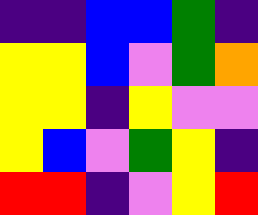[["indigo", "indigo", "blue", "blue", "green", "indigo"], ["yellow", "yellow", "blue", "violet", "green", "orange"], ["yellow", "yellow", "indigo", "yellow", "violet", "violet"], ["yellow", "blue", "violet", "green", "yellow", "indigo"], ["red", "red", "indigo", "violet", "yellow", "red"]]